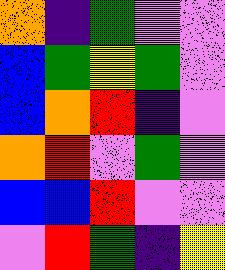[["orange", "indigo", "green", "violet", "violet"], ["blue", "green", "yellow", "green", "violet"], ["blue", "orange", "red", "indigo", "violet"], ["orange", "red", "violet", "green", "violet"], ["blue", "blue", "red", "violet", "violet"], ["violet", "red", "green", "indigo", "yellow"]]